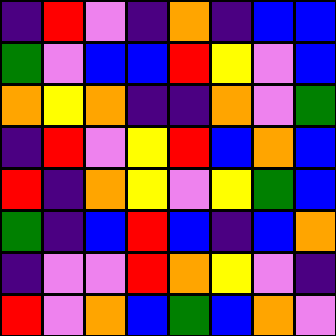[["indigo", "red", "violet", "indigo", "orange", "indigo", "blue", "blue"], ["green", "violet", "blue", "blue", "red", "yellow", "violet", "blue"], ["orange", "yellow", "orange", "indigo", "indigo", "orange", "violet", "green"], ["indigo", "red", "violet", "yellow", "red", "blue", "orange", "blue"], ["red", "indigo", "orange", "yellow", "violet", "yellow", "green", "blue"], ["green", "indigo", "blue", "red", "blue", "indigo", "blue", "orange"], ["indigo", "violet", "violet", "red", "orange", "yellow", "violet", "indigo"], ["red", "violet", "orange", "blue", "green", "blue", "orange", "violet"]]